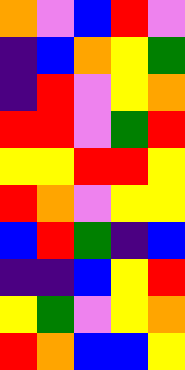[["orange", "violet", "blue", "red", "violet"], ["indigo", "blue", "orange", "yellow", "green"], ["indigo", "red", "violet", "yellow", "orange"], ["red", "red", "violet", "green", "red"], ["yellow", "yellow", "red", "red", "yellow"], ["red", "orange", "violet", "yellow", "yellow"], ["blue", "red", "green", "indigo", "blue"], ["indigo", "indigo", "blue", "yellow", "red"], ["yellow", "green", "violet", "yellow", "orange"], ["red", "orange", "blue", "blue", "yellow"]]